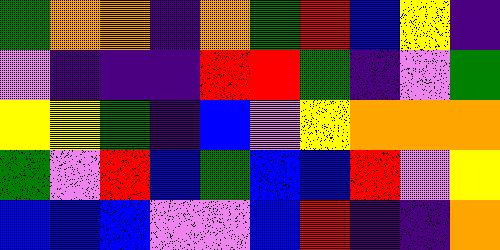[["green", "orange", "orange", "indigo", "orange", "green", "red", "blue", "yellow", "indigo"], ["violet", "indigo", "indigo", "indigo", "red", "red", "green", "indigo", "violet", "green"], ["yellow", "yellow", "green", "indigo", "blue", "violet", "yellow", "orange", "orange", "orange"], ["green", "violet", "red", "blue", "green", "blue", "blue", "red", "violet", "yellow"], ["blue", "blue", "blue", "violet", "violet", "blue", "red", "indigo", "indigo", "orange"]]